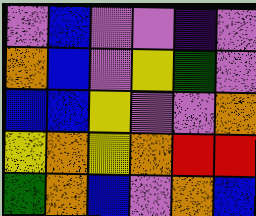[["violet", "blue", "violet", "violet", "indigo", "violet"], ["orange", "blue", "violet", "yellow", "green", "violet"], ["blue", "blue", "yellow", "violet", "violet", "orange"], ["yellow", "orange", "yellow", "orange", "red", "red"], ["green", "orange", "blue", "violet", "orange", "blue"]]